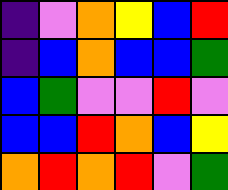[["indigo", "violet", "orange", "yellow", "blue", "red"], ["indigo", "blue", "orange", "blue", "blue", "green"], ["blue", "green", "violet", "violet", "red", "violet"], ["blue", "blue", "red", "orange", "blue", "yellow"], ["orange", "red", "orange", "red", "violet", "green"]]